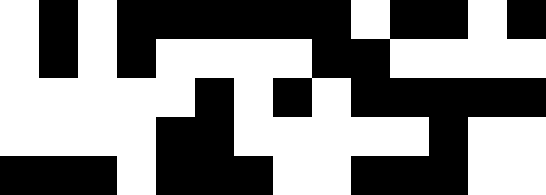[["white", "black", "white", "black", "black", "black", "black", "black", "black", "white", "black", "black", "white", "black"], ["white", "black", "white", "black", "white", "white", "white", "white", "black", "black", "white", "white", "white", "white"], ["white", "white", "white", "white", "white", "black", "white", "black", "white", "black", "black", "black", "black", "black"], ["white", "white", "white", "white", "black", "black", "white", "white", "white", "white", "white", "black", "white", "white"], ["black", "black", "black", "white", "black", "black", "black", "white", "white", "black", "black", "black", "white", "white"]]